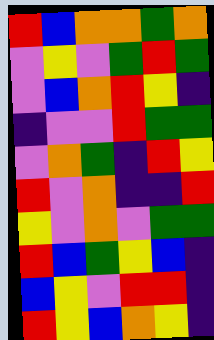[["red", "blue", "orange", "orange", "green", "orange"], ["violet", "yellow", "violet", "green", "red", "green"], ["violet", "blue", "orange", "red", "yellow", "indigo"], ["indigo", "violet", "violet", "red", "green", "green"], ["violet", "orange", "green", "indigo", "red", "yellow"], ["red", "violet", "orange", "indigo", "indigo", "red"], ["yellow", "violet", "orange", "violet", "green", "green"], ["red", "blue", "green", "yellow", "blue", "indigo"], ["blue", "yellow", "violet", "red", "red", "indigo"], ["red", "yellow", "blue", "orange", "yellow", "indigo"]]